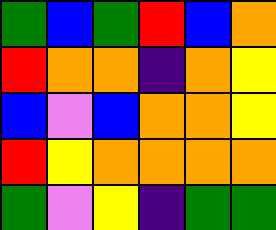[["green", "blue", "green", "red", "blue", "orange"], ["red", "orange", "orange", "indigo", "orange", "yellow"], ["blue", "violet", "blue", "orange", "orange", "yellow"], ["red", "yellow", "orange", "orange", "orange", "orange"], ["green", "violet", "yellow", "indigo", "green", "green"]]